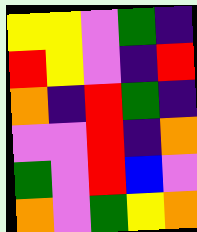[["yellow", "yellow", "violet", "green", "indigo"], ["red", "yellow", "violet", "indigo", "red"], ["orange", "indigo", "red", "green", "indigo"], ["violet", "violet", "red", "indigo", "orange"], ["green", "violet", "red", "blue", "violet"], ["orange", "violet", "green", "yellow", "orange"]]